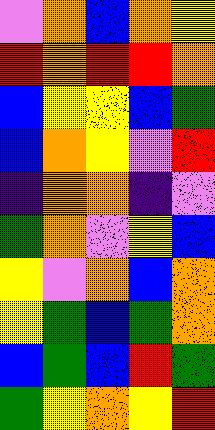[["violet", "orange", "blue", "orange", "yellow"], ["red", "orange", "red", "red", "orange"], ["blue", "yellow", "yellow", "blue", "green"], ["blue", "orange", "yellow", "violet", "red"], ["indigo", "orange", "orange", "indigo", "violet"], ["green", "orange", "violet", "yellow", "blue"], ["yellow", "violet", "orange", "blue", "orange"], ["yellow", "green", "blue", "green", "orange"], ["blue", "green", "blue", "red", "green"], ["green", "yellow", "orange", "yellow", "red"]]